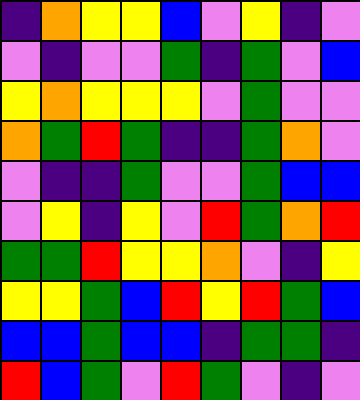[["indigo", "orange", "yellow", "yellow", "blue", "violet", "yellow", "indigo", "violet"], ["violet", "indigo", "violet", "violet", "green", "indigo", "green", "violet", "blue"], ["yellow", "orange", "yellow", "yellow", "yellow", "violet", "green", "violet", "violet"], ["orange", "green", "red", "green", "indigo", "indigo", "green", "orange", "violet"], ["violet", "indigo", "indigo", "green", "violet", "violet", "green", "blue", "blue"], ["violet", "yellow", "indigo", "yellow", "violet", "red", "green", "orange", "red"], ["green", "green", "red", "yellow", "yellow", "orange", "violet", "indigo", "yellow"], ["yellow", "yellow", "green", "blue", "red", "yellow", "red", "green", "blue"], ["blue", "blue", "green", "blue", "blue", "indigo", "green", "green", "indigo"], ["red", "blue", "green", "violet", "red", "green", "violet", "indigo", "violet"]]